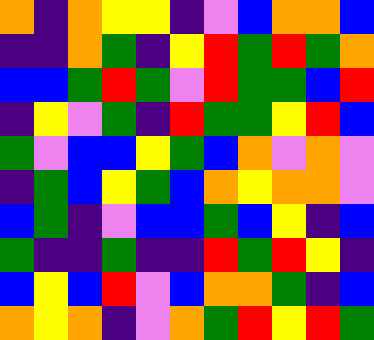[["orange", "indigo", "orange", "yellow", "yellow", "indigo", "violet", "blue", "orange", "orange", "blue"], ["indigo", "indigo", "orange", "green", "indigo", "yellow", "red", "green", "red", "green", "orange"], ["blue", "blue", "green", "red", "green", "violet", "red", "green", "green", "blue", "red"], ["indigo", "yellow", "violet", "green", "indigo", "red", "green", "green", "yellow", "red", "blue"], ["green", "violet", "blue", "blue", "yellow", "green", "blue", "orange", "violet", "orange", "violet"], ["indigo", "green", "blue", "yellow", "green", "blue", "orange", "yellow", "orange", "orange", "violet"], ["blue", "green", "indigo", "violet", "blue", "blue", "green", "blue", "yellow", "indigo", "blue"], ["green", "indigo", "indigo", "green", "indigo", "indigo", "red", "green", "red", "yellow", "indigo"], ["blue", "yellow", "blue", "red", "violet", "blue", "orange", "orange", "green", "indigo", "blue"], ["orange", "yellow", "orange", "indigo", "violet", "orange", "green", "red", "yellow", "red", "green"]]